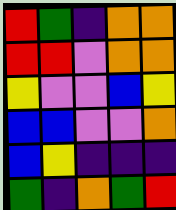[["red", "green", "indigo", "orange", "orange"], ["red", "red", "violet", "orange", "orange"], ["yellow", "violet", "violet", "blue", "yellow"], ["blue", "blue", "violet", "violet", "orange"], ["blue", "yellow", "indigo", "indigo", "indigo"], ["green", "indigo", "orange", "green", "red"]]